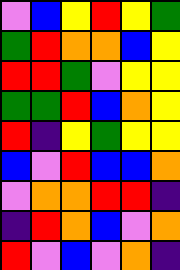[["violet", "blue", "yellow", "red", "yellow", "green"], ["green", "red", "orange", "orange", "blue", "yellow"], ["red", "red", "green", "violet", "yellow", "yellow"], ["green", "green", "red", "blue", "orange", "yellow"], ["red", "indigo", "yellow", "green", "yellow", "yellow"], ["blue", "violet", "red", "blue", "blue", "orange"], ["violet", "orange", "orange", "red", "red", "indigo"], ["indigo", "red", "orange", "blue", "violet", "orange"], ["red", "violet", "blue", "violet", "orange", "indigo"]]